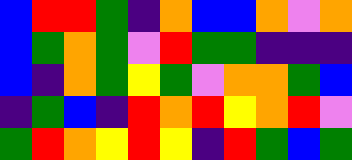[["blue", "red", "red", "green", "indigo", "orange", "blue", "blue", "orange", "violet", "orange"], ["blue", "green", "orange", "green", "violet", "red", "green", "green", "indigo", "indigo", "indigo"], ["blue", "indigo", "orange", "green", "yellow", "green", "violet", "orange", "orange", "green", "blue"], ["indigo", "green", "blue", "indigo", "red", "orange", "red", "yellow", "orange", "red", "violet"], ["green", "red", "orange", "yellow", "red", "yellow", "indigo", "red", "green", "blue", "green"]]